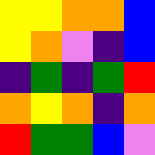[["yellow", "yellow", "orange", "orange", "blue"], ["yellow", "orange", "violet", "indigo", "blue"], ["indigo", "green", "indigo", "green", "red"], ["orange", "yellow", "orange", "indigo", "orange"], ["red", "green", "green", "blue", "violet"]]